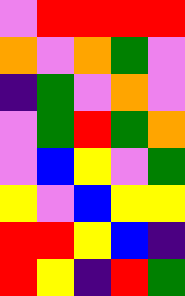[["violet", "red", "red", "red", "red"], ["orange", "violet", "orange", "green", "violet"], ["indigo", "green", "violet", "orange", "violet"], ["violet", "green", "red", "green", "orange"], ["violet", "blue", "yellow", "violet", "green"], ["yellow", "violet", "blue", "yellow", "yellow"], ["red", "red", "yellow", "blue", "indigo"], ["red", "yellow", "indigo", "red", "green"]]